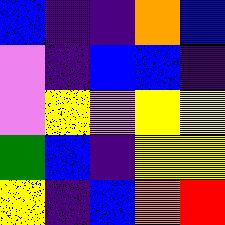[["blue", "indigo", "indigo", "orange", "blue"], ["violet", "indigo", "blue", "blue", "indigo"], ["violet", "yellow", "violet", "yellow", "yellow"], ["green", "blue", "indigo", "yellow", "yellow"], ["yellow", "indigo", "blue", "orange", "red"]]